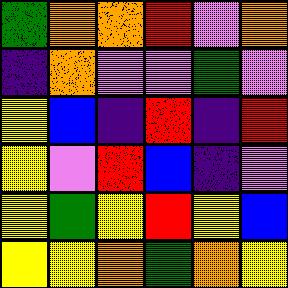[["green", "orange", "orange", "red", "violet", "orange"], ["indigo", "orange", "violet", "violet", "green", "violet"], ["yellow", "blue", "indigo", "red", "indigo", "red"], ["yellow", "violet", "red", "blue", "indigo", "violet"], ["yellow", "green", "yellow", "red", "yellow", "blue"], ["yellow", "yellow", "orange", "green", "orange", "yellow"]]